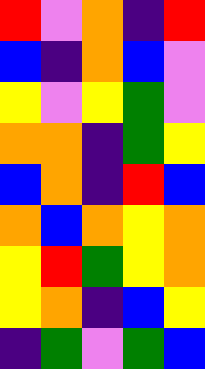[["red", "violet", "orange", "indigo", "red"], ["blue", "indigo", "orange", "blue", "violet"], ["yellow", "violet", "yellow", "green", "violet"], ["orange", "orange", "indigo", "green", "yellow"], ["blue", "orange", "indigo", "red", "blue"], ["orange", "blue", "orange", "yellow", "orange"], ["yellow", "red", "green", "yellow", "orange"], ["yellow", "orange", "indigo", "blue", "yellow"], ["indigo", "green", "violet", "green", "blue"]]